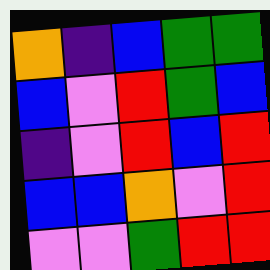[["orange", "indigo", "blue", "green", "green"], ["blue", "violet", "red", "green", "blue"], ["indigo", "violet", "red", "blue", "red"], ["blue", "blue", "orange", "violet", "red"], ["violet", "violet", "green", "red", "red"]]